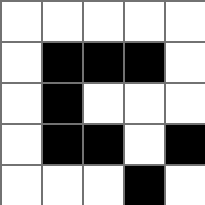[["white", "white", "white", "white", "white"], ["white", "black", "black", "black", "white"], ["white", "black", "white", "white", "white"], ["white", "black", "black", "white", "black"], ["white", "white", "white", "black", "white"]]